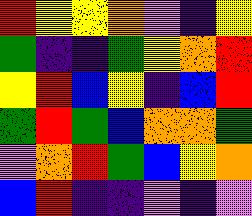[["red", "yellow", "yellow", "orange", "violet", "indigo", "yellow"], ["green", "indigo", "indigo", "green", "yellow", "orange", "red"], ["yellow", "red", "blue", "yellow", "indigo", "blue", "red"], ["green", "red", "green", "blue", "orange", "orange", "green"], ["violet", "orange", "red", "green", "blue", "yellow", "orange"], ["blue", "red", "indigo", "indigo", "violet", "indigo", "violet"]]